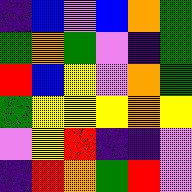[["indigo", "blue", "violet", "blue", "orange", "green"], ["green", "orange", "green", "violet", "indigo", "green"], ["red", "blue", "yellow", "violet", "orange", "green"], ["green", "yellow", "yellow", "yellow", "orange", "yellow"], ["violet", "yellow", "red", "indigo", "indigo", "violet"], ["indigo", "red", "orange", "green", "red", "violet"]]